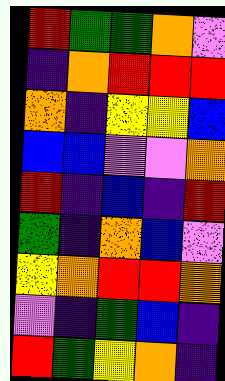[["red", "green", "green", "orange", "violet"], ["indigo", "orange", "red", "red", "red"], ["orange", "indigo", "yellow", "yellow", "blue"], ["blue", "blue", "violet", "violet", "orange"], ["red", "indigo", "blue", "indigo", "red"], ["green", "indigo", "orange", "blue", "violet"], ["yellow", "orange", "red", "red", "orange"], ["violet", "indigo", "green", "blue", "indigo"], ["red", "green", "yellow", "orange", "indigo"]]